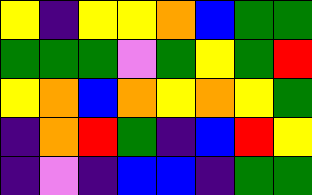[["yellow", "indigo", "yellow", "yellow", "orange", "blue", "green", "green"], ["green", "green", "green", "violet", "green", "yellow", "green", "red"], ["yellow", "orange", "blue", "orange", "yellow", "orange", "yellow", "green"], ["indigo", "orange", "red", "green", "indigo", "blue", "red", "yellow"], ["indigo", "violet", "indigo", "blue", "blue", "indigo", "green", "green"]]